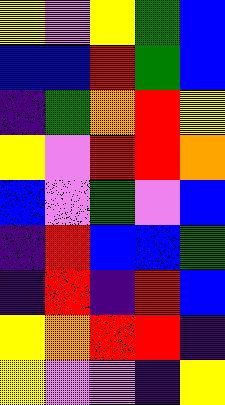[["yellow", "violet", "yellow", "green", "blue"], ["blue", "blue", "red", "green", "blue"], ["indigo", "green", "orange", "red", "yellow"], ["yellow", "violet", "red", "red", "orange"], ["blue", "violet", "green", "violet", "blue"], ["indigo", "red", "blue", "blue", "green"], ["indigo", "red", "indigo", "red", "blue"], ["yellow", "orange", "red", "red", "indigo"], ["yellow", "violet", "violet", "indigo", "yellow"]]